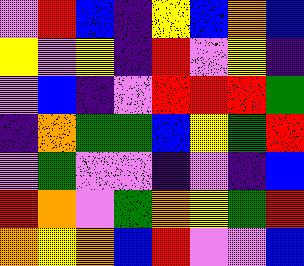[["violet", "red", "blue", "indigo", "yellow", "blue", "orange", "blue"], ["yellow", "violet", "yellow", "indigo", "red", "violet", "yellow", "indigo"], ["violet", "blue", "indigo", "violet", "red", "red", "red", "green"], ["indigo", "orange", "green", "green", "blue", "yellow", "green", "red"], ["violet", "green", "violet", "violet", "indigo", "violet", "indigo", "blue"], ["red", "orange", "violet", "green", "orange", "yellow", "green", "red"], ["orange", "yellow", "orange", "blue", "red", "violet", "violet", "blue"]]